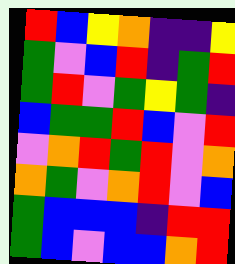[["red", "blue", "yellow", "orange", "indigo", "indigo", "yellow"], ["green", "violet", "blue", "red", "indigo", "green", "red"], ["green", "red", "violet", "green", "yellow", "green", "indigo"], ["blue", "green", "green", "red", "blue", "violet", "red"], ["violet", "orange", "red", "green", "red", "violet", "orange"], ["orange", "green", "violet", "orange", "red", "violet", "blue"], ["green", "blue", "blue", "blue", "indigo", "red", "red"], ["green", "blue", "violet", "blue", "blue", "orange", "red"]]